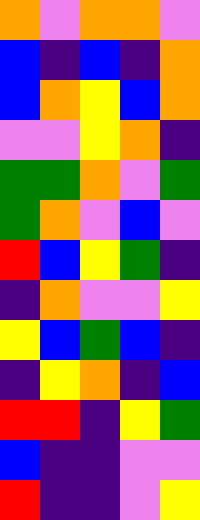[["orange", "violet", "orange", "orange", "violet"], ["blue", "indigo", "blue", "indigo", "orange"], ["blue", "orange", "yellow", "blue", "orange"], ["violet", "violet", "yellow", "orange", "indigo"], ["green", "green", "orange", "violet", "green"], ["green", "orange", "violet", "blue", "violet"], ["red", "blue", "yellow", "green", "indigo"], ["indigo", "orange", "violet", "violet", "yellow"], ["yellow", "blue", "green", "blue", "indigo"], ["indigo", "yellow", "orange", "indigo", "blue"], ["red", "red", "indigo", "yellow", "green"], ["blue", "indigo", "indigo", "violet", "violet"], ["red", "indigo", "indigo", "violet", "yellow"]]